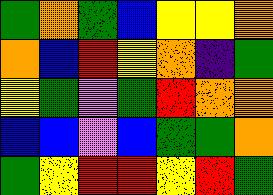[["green", "orange", "green", "blue", "yellow", "yellow", "orange"], ["orange", "blue", "red", "yellow", "orange", "indigo", "green"], ["yellow", "green", "violet", "green", "red", "orange", "orange"], ["blue", "blue", "violet", "blue", "green", "green", "orange"], ["green", "yellow", "red", "red", "yellow", "red", "green"]]